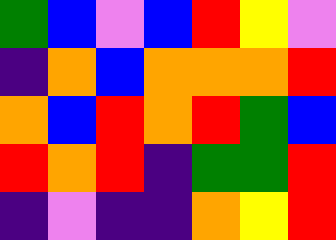[["green", "blue", "violet", "blue", "red", "yellow", "violet"], ["indigo", "orange", "blue", "orange", "orange", "orange", "red"], ["orange", "blue", "red", "orange", "red", "green", "blue"], ["red", "orange", "red", "indigo", "green", "green", "red"], ["indigo", "violet", "indigo", "indigo", "orange", "yellow", "red"]]